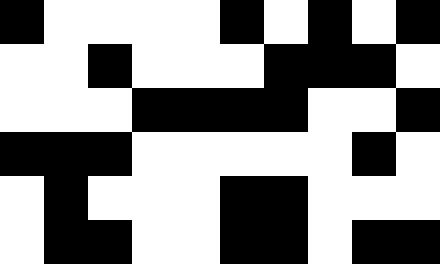[["black", "white", "white", "white", "white", "black", "white", "black", "white", "black"], ["white", "white", "black", "white", "white", "white", "black", "black", "black", "white"], ["white", "white", "white", "black", "black", "black", "black", "white", "white", "black"], ["black", "black", "black", "white", "white", "white", "white", "white", "black", "white"], ["white", "black", "white", "white", "white", "black", "black", "white", "white", "white"], ["white", "black", "black", "white", "white", "black", "black", "white", "black", "black"]]